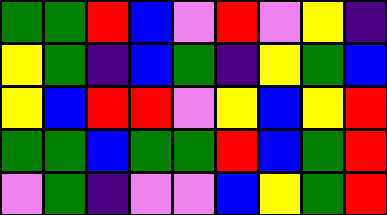[["green", "green", "red", "blue", "violet", "red", "violet", "yellow", "indigo"], ["yellow", "green", "indigo", "blue", "green", "indigo", "yellow", "green", "blue"], ["yellow", "blue", "red", "red", "violet", "yellow", "blue", "yellow", "red"], ["green", "green", "blue", "green", "green", "red", "blue", "green", "red"], ["violet", "green", "indigo", "violet", "violet", "blue", "yellow", "green", "red"]]